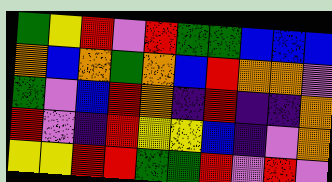[["green", "yellow", "red", "violet", "red", "green", "green", "blue", "blue", "blue"], ["orange", "blue", "orange", "green", "orange", "blue", "red", "orange", "orange", "violet"], ["green", "violet", "blue", "red", "orange", "indigo", "red", "indigo", "indigo", "orange"], ["red", "violet", "indigo", "red", "yellow", "yellow", "blue", "indigo", "violet", "orange"], ["yellow", "yellow", "red", "red", "green", "green", "red", "violet", "red", "violet"]]